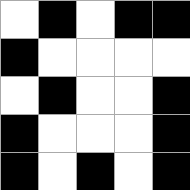[["white", "black", "white", "black", "black"], ["black", "white", "white", "white", "white"], ["white", "black", "white", "white", "black"], ["black", "white", "white", "white", "black"], ["black", "white", "black", "white", "black"]]